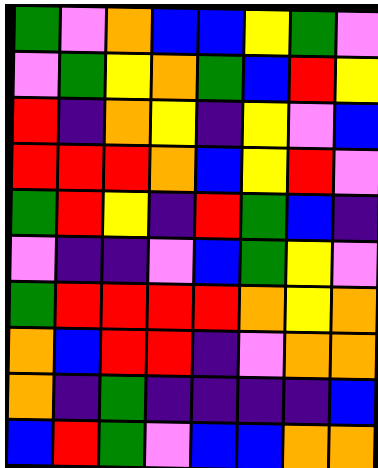[["green", "violet", "orange", "blue", "blue", "yellow", "green", "violet"], ["violet", "green", "yellow", "orange", "green", "blue", "red", "yellow"], ["red", "indigo", "orange", "yellow", "indigo", "yellow", "violet", "blue"], ["red", "red", "red", "orange", "blue", "yellow", "red", "violet"], ["green", "red", "yellow", "indigo", "red", "green", "blue", "indigo"], ["violet", "indigo", "indigo", "violet", "blue", "green", "yellow", "violet"], ["green", "red", "red", "red", "red", "orange", "yellow", "orange"], ["orange", "blue", "red", "red", "indigo", "violet", "orange", "orange"], ["orange", "indigo", "green", "indigo", "indigo", "indigo", "indigo", "blue"], ["blue", "red", "green", "violet", "blue", "blue", "orange", "orange"]]